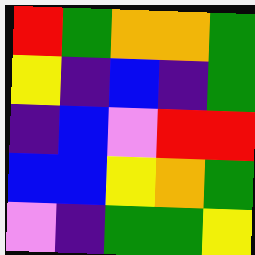[["red", "green", "orange", "orange", "green"], ["yellow", "indigo", "blue", "indigo", "green"], ["indigo", "blue", "violet", "red", "red"], ["blue", "blue", "yellow", "orange", "green"], ["violet", "indigo", "green", "green", "yellow"]]